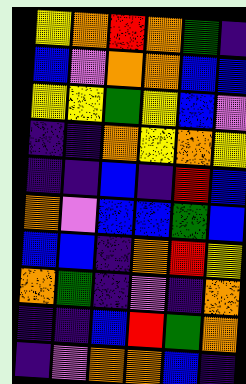[["yellow", "orange", "red", "orange", "green", "indigo"], ["blue", "violet", "orange", "orange", "blue", "blue"], ["yellow", "yellow", "green", "yellow", "blue", "violet"], ["indigo", "indigo", "orange", "yellow", "orange", "yellow"], ["indigo", "indigo", "blue", "indigo", "red", "blue"], ["orange", "violet", "blue", "blue", "green", "blue"], ["blue", "blue", "indigo", "orange", "red", "yellow"], ["orange", "green", "indigo", "violet", "indigo", "orange"], ["indigo", "indigo", "blue", "red", "green", "orange"], ["indigo", "violet", "orange", "orange", "blue", "indigo"]]